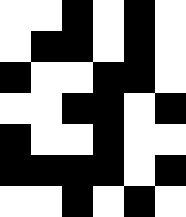[["white", "white", "black", "white", "black", "white"], ["white", "black", "black", "white", "black", "white"], ["black", "white", "white", "black", "black", "white"], ["white", "white", "black", "black", "white", "black"], ["black", "white", "white", "black", "white", "white"], ["black", "black", "black", "black", "white", "black"], ["white", "white", "black", "white", "black", "white"]]